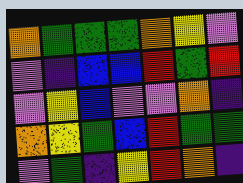[["orange", "green", "green", "green", "orange", "yellow", "violet"], ["violet", "indigo", "blue", "blue", "red", "green", "red"], ["violet", "yellow", "blue", "violet", "violet", "orange", "indigo"], ["orange", "yellow", "green", "blue", "red", "green", "green"], ["violet", "green", "indigo", "yellow", "red", "orange", "indigo"]]